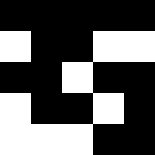[["black", "black", "black", "black", "black"], ["white", "black", "black", "white", "white"], ["black", "black", "white", "black", "black"], ["white", "black", "black", "white", "black"], ["white", "white", "white", "black", "black"]]